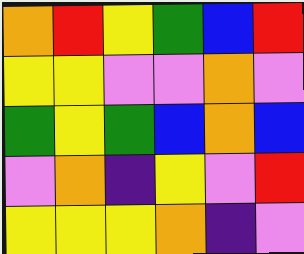[["orange", "red", "yellow", "green", "blue", "red"], ["yellow", "yellow", "violet", "violet", "orange", "violet"], ["green", "yellow", "green", "blue", "orange", "blue"], ["violet", "orange", "indigo", "yellow", "violet", "red"], ["yellow", "yellow", "yellow", "orange", "indigo", "violet"]]